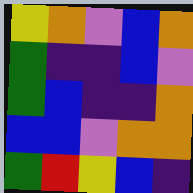[["yellow", "orange", "violet", "blue", "orange"], ["green", "indigo", "indigo", "blue", "violet"], ["green", "blue", "indigo", "indigo", "orange"], ["blue", "blue", "violet", "orange", "orange"], ["green", "red", "yellow", "blue", "indigo"]]